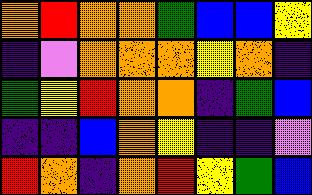[["orange", "red", "orange", "orange", "green", "blue", "blue", "yellow"], ["indigo", "violet", "orange", "orange", "orange", "yellow", "orange", "indigo"], ["green", "yellow", "red", "orange", "orange", "indigo", "green", "blue"], ["indigo", "indigo", "blue", "orange", "yellow", "indigo", "indigo", "violet"], ["red", "orange", "indigo", "orange", "red", "yellow", "green", "blue"]]